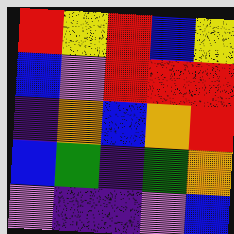[["red", "yellow", "red", "blue", "yellow"], ["blue", "violet", "red", "red", "red"], ["indigo", "orange", "blue", "orange", "red"], ["blue", "green", "indigo", "green", "orange"], ["violet", "indigo", "indigo", "violet", "blue"]]